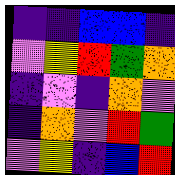[["indigo", "indigo", "blue", "blue", "indigo"], ["violet", "yellow", "red", "green", "orange"], ["indigo", "violet", "indigo", "orange", "violet"], ["indigo", "orange", "violet", "red", "green"], ["violet", "yellow", "indigo", "blue", "red"]]